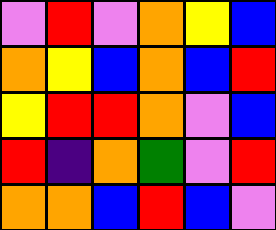[["violet", "red", "violet", "orange", "yellow", "blue"], ["orange", "yellow", "blue", "orange", "blue", "red"], ["yellow", "red", "red", "orange", "violet", "blue"], ["red", "indigo", "orange", "green", "violet", "red"], ["orange", "orange", "blue", "red", "blue", "violet"]]